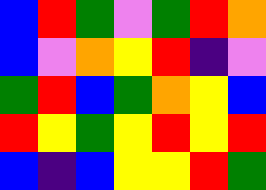[["blue", "red", "green", "violet", "green", "red", "orange"], ["blue", "violet", "orange", "yellow", "red", "indigo", "violet"], ["green", "red", "blue", "green", "orange", "yellow", "blue"], ["red", "yellow", "green", "yellow", "red", "yellow", "red"], ["blue", "indigo", "blue", "yellow", "yellow", "red", "green"]]